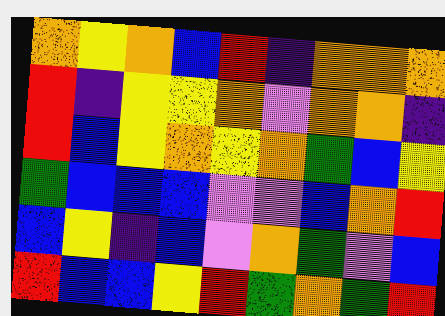[["orange", "yellow", "orange", "blue", "red", "indigo", "orange", "orange", "orange"], ["red", "indigo", "yellow", "yellow", "orange", "violet", "orange", "orange", "indigo"], ["red", "blue", "yellow", "orange", "yellow", "orange", "green", "blue", "yellow"], ["green", "blue", "blue", "blue", "violet", "violet", "blue", "orange", "red"], ["blue", "yellow", "indigo", "blue", "violet", "orange", "green", "violet", "blue"], ["red", "blue", "blue", "yellow", "red", "green", "orange", "green", "red"]]